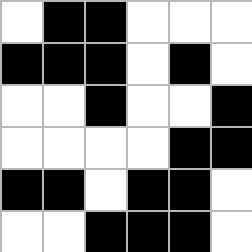[["white", "black", "black", "white", "white", "white"], ["black", "black", "black", "white", "black", "white"], ["white", "white", "black", "white", "white", "black"], ["white", "white", "white", "white", "black", "black"], ["black", "black", "white", "black", "black", "white"], ["white", "white", "black", "black", "black", "white"]]